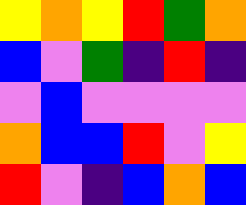[["yellow", "orange", "yellow", "red", "green", "orange"], ["blue", "violet", "green", "indigo", "red", "indigo"], ["violet", "blue", "violet", "violet", "violet", "violet"], ["orange", "blue", "blue", "red", "violet", "yellow"], ["red", "violet", "indigo", "blue", "orange", "blue"]]